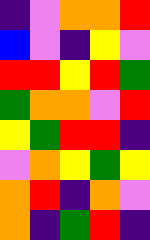[["indigo", "violet", "orange", "orange", "red"], ["blue", "violet", "indigo", "yellow", "violet"], ["red", "red", "yellow", "red", "green"], ["green", "orange", "orange", "violet", "red"], ["yellow", "green", "red", "red", "indigo"], ["violet", "orange", "yellow", "green", "yellow"], ["orange", "red", "indigo", "orange", "violet"], ["orange", "indigo", "green", "red", "indigo"]]